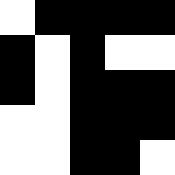[["white", "black", "black", "black", "black"], ["black", "white", "black", "white", "white"], ["black", "white", "black", "black", "black"], ["white", "white", "black", "black", "black"], ["white", "white", "black", "black", "white"]]